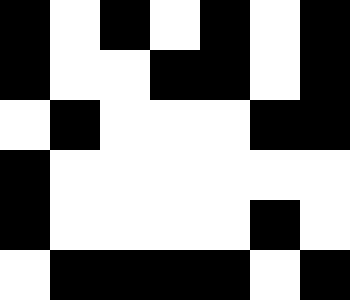[["black", "white", "black", "white", "black", "white", "black"], ["black", "white", "white", "black", "black", "white", "black"], ["white", "black", "white", "white", "white", "black", "black"], ["black", "white", "white", "white", "white", "white", "white"], ["black", "white", "white", "white", "white", "black", "white"], ["white", "black", "black", "black", "black", "white", "black"]]